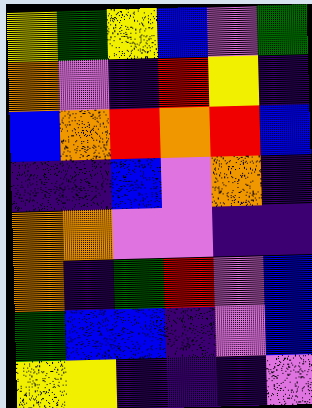[["yellow", "green", "yellow", "blue", "violet", "green"], ["orange", "violet", "indigo", "red", "yellow", "indigo"], ["blue", "orange", "red", "orange", "red", "blue"], ["indigo", "indigo", "blue", "violet", "orange", "indigo"], ["orange", "orange", "violet", "violet", "indigo", "indigo"], ["orange", "indigo", "green", "red", "violet", "blue"], ["green", "blue", "blue", "indigo", "violet", "blue"], ["yellow", "yellow", "indigo", "indigo", "indigo", "violet"]]